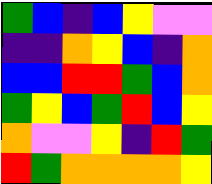[["green", "blue", "indigo", "blue", "yellow", "violet", "violet"], ["indigo", "indigo", "orange", "yellow", "blue", "indigo", "orange"], ["blue", "blue", "red", "red", "green", "blue", "orange"], ["green", "yellow", "blue", "green", "red", "blue", "yellow"], ["orange", "violet", "violet", "yellow", "indigo", "red", "green"], ["red", "green", "orange", "orange", "orange", "orange", "yellow"]]